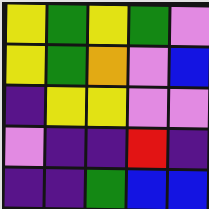[["yellow", "green", "yellow", "green", "violet"], ["yellow", "green", "orange", "violet", "blue"], ["indigo", "yellow", "yellow", "violet", "violet"], ["violet", "indigo", "indigo", "red", "indigo"], ["indigo", "indigo", "green", "blue", "blue"]]